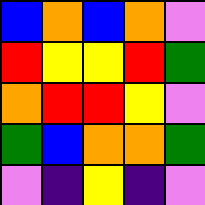[["blue", "orange", "blue", "orange", "violet"], ["red", "yellow", "yellow", "red", "green"], ["orange", "red", "red", "yellow", "violet"], ["green", "blue", "orange", "orange", "green"], ["violet", "indigo", "yellow", "indigo", "violet"]]